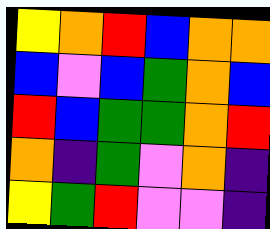[["yellow", "orange", "red", "blue", "orange", "orange"], ["blue", "violet", "blue", "green", "orange", "blue"], ["red", "blue", "green", "green", "orange", "red"], ["orange", "indigo", "green", "violet", "orange", "indigo"], ["yellow", "green", "red", "violet", "violet", "indigo"]]